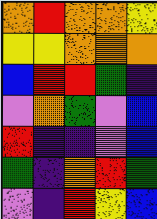[["orange", "red", "orange", "orange", "yellow"], ["yellow", "yellow", "orange", "orange", "orange"], ["blue", "red", "red", "green", "indigo"], ["violet", "orange", "green", "violet", "blue"], ["red", "indigo", "indigo", "violet", "blue"], ["green", "indigo", "orange", "red", "green"], ["violet", "indigo", "red", "yellow", "blue"]]